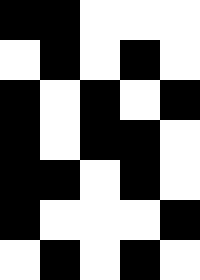[["black", "black", "white", "white", "white"], ["white", "black", "white", "black", "white"], ["black", "white", "black", "white", "black"], ["black", "white", "black", "black", "white"], ["black", "black", "white", "black", "white"], ["black", "white", "white", "white", "black"], ["white", "black", "white", "black", "white"]]